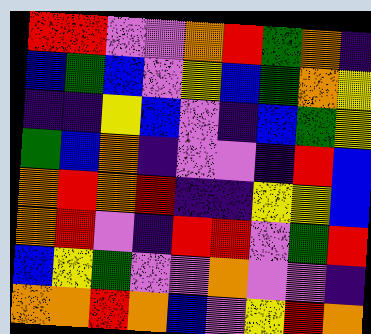[["red", "red", "violet", "violet", "orange", "red", "green", "orange", "indigo"], ["blue", "green", "blue", "violet", "yellow", "blue", "green", "orange", "yellow"], ["indigo", "indigo", "yellow", "blue", "violet", "indigo", "blue", "green", "yellow"], ["green", "blue", "orange", "indigo", "violet", "violet", "indigo", "red", "blue"], ["orange", "red", "orange", "red", "indigo", "indigo", "yellow", "yellow", "blue"], ["orange", "red", "violet", "indigo", "red", "red", "violet", "green", "red"], ["blue", "yellow", "green", "violet", "violet", "orange", "violet", "violet", "indigo"], ["orange", "orange", "red", "orange", "blue", "violet", "yellow", "red", "orange"]]